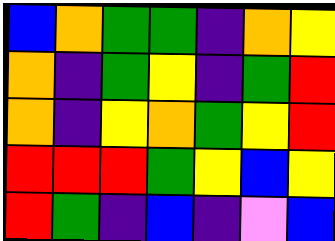[["blue", "orange", "green", "green", "indigo", "orange", "yellow"], ["orange", "indigo", "green", "yellow", "indigo", "green", "red"], ["orange", "indigo", "yellow", "orange", "green", "yellow", "red"], ["red", "red", "red", "green", "yellow", "blue", "yellow"], ["red", "green", "indigo", "blue", "indigo", "violet", "blue"]]